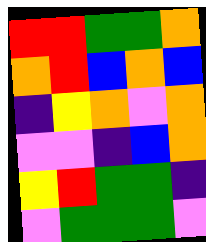[["red", "red", "green", "green", "orange"], ["orange", "red", "blue", "orange", "blue"], ["indigo", "yellow", "orange", "violet", "orange"], ["violet", "violet", "indigo", "blue", "orange"], ["yellow", "red", "green", "green", "indigo"], ["violet", "green", "green", "green", "violet"]]